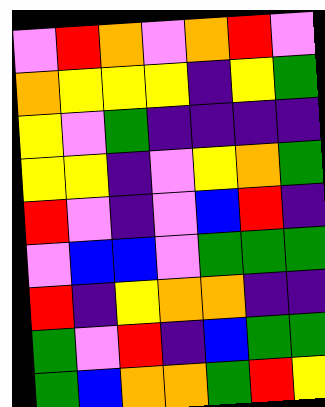[["violet", "red", "orange", "violet", "orange", "red", "violet"], ["orange", "yellow", "yellow", "yellow", "indigo", "yellow", "green"], ["yellow", "violet", "green", "indigo", "indigo", "indigo", "indigo"], ["yellow", "yellow", "indigo", "violet", "yellow", "orange", "green"], ["red", "violet", "indigo", "violet", "blue", "red", "indigo"], ["violet", "blue", "blue", "violet", "green", "green", "green"], ["red", "indigo", "yellow", "orange", "orange", "indigo", "indigo"], ["green", "violet", "red", "indigo", "blue", "green", "green"], ["green", "blue", "orange", "orange", "green", "red", "yellow"]]